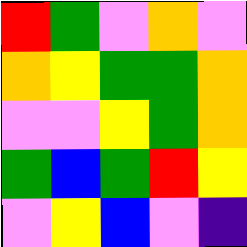[["red", "green", "violet", "orange", "violet"], ["orange", "yellow", "green", "green", "orange"], ["violet", "violet", "yellow", "green", "orange"], ["green", "blue", "green", "red", "yellow"], ["violet", "yellow", "blue", "violet", "indigo"]]